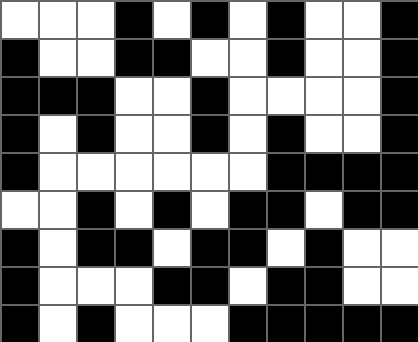[["white", "white", "white", "black", "white", "black", "white", "black", "white", "white", "black"], ["black", "white", "white", "black", "black", "white", "white", "black", "white", "white", "black"], ["black", "black", "black", "white", "white", "black", "white", "white", "white", "white", "black"], ["black", "white", "black", "white", "white", "black", "white", "black", "white", "white", "black"], ["black", "white", "white", "white", "white", "white", "white", "black", "black", "black", "black"], ["white", "white", "black", "white", "black", "white", "black", "black", "white", "black", "black"], ["black", "white", "black", "black", "white", "black", "black", "white", "black", "white", "white"], ["black", "white", "white", "white", "black", "black", "white", "black", "black", "white", "white"], ["black", "white", "black", "white", "white", "white", "black", "black", "black", "black", "black"]]